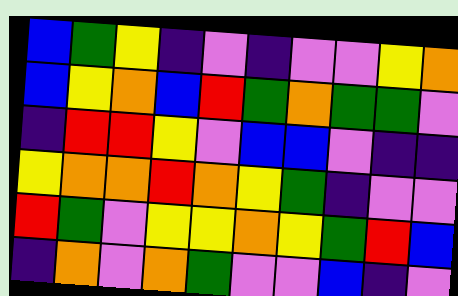[["blue", "green", "yellow", "indigo", "violet", "indigo", "violet", "violet", "yellow", "orange"], ["blue", "yellow", "orange", "blue", "red", "green", "orange", "green", "green", "violet"], ["indigo", "red", "red", "yellow", "violet", "blue", "blue", "violet", "indigo", "indigo"], ["yellow", "orange", "orange", "red", "orange", "yellow", "green", "indigo", "violet", "violet"], ["red", "green", "violet", "yellow", "yellow", "orange", "yellow", "green", "red", "blue"], ["indigo", "orange", "violet", "orange", "green", "violet", "violet", "blue", "indigo", "violet"]]